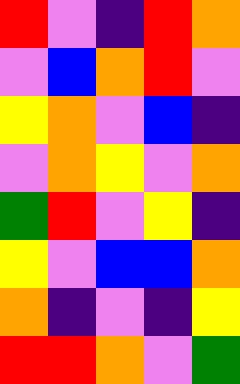[["red", "violet", "indigo", "red", "orange"], ["violet", "blue", "orange", "red", "violet"], ["yellow", "orange", "violet", "blue", "indigo"], ["violet", "orange", "yellow", "violet", "orange"], ["green", "red", "violet", "yellow", "indigo"], ["yellow", "violet", "blue", "blue", "orange"], ["orange", "indigo", "violet", "indigo", "yellow"], ["red", "red", "orange", "violet", "green"]]